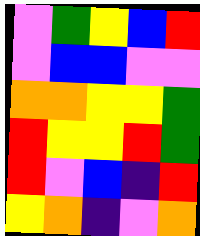[["violet", "green", "yellow", "blue", "red"], ["violet", "blue", "blue", "violet", "violet"], ["orange", "orange", "yellow", "yellow", "green"], ["red", "yellow", "yellow", "red", "green"], ["red", "violet", "blue", "indigo", "red"], ["yellow", "orange", "indigo", "violet", "orange"]]